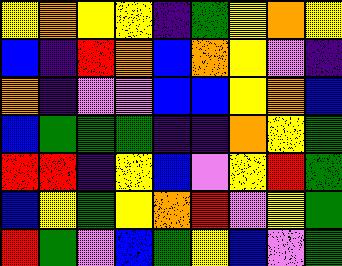[["yellow", "orange", "yellow", "yellow", "indigo", "green", "yellow", "orange", "yellow"], ["blue", "indigo", "red", "orange", "blue", "orange", "yellow", "violet", "indigo"], ["orange", "indigo", "violet", "violet", "blue", "blue", "yellow", "orange", "blue"], ["blue", "green", "green", "green", "indigo", "indigo", "orange", "yellow", "green"], ["red", "red", "indigo", "yellow", "blue", "violet", "yellow", "red", "green"], ["blue", "yellow", "green", "yellow", "orange", "red", "violet", "yellow", "green"], ["red", "green", "violet", "blue", "green", "yellow", "blue", "violet", "green"]]